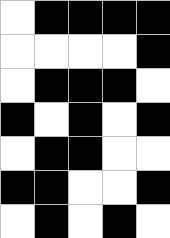[["white", "black", "black", "black", "black"], ["white", "white", "white", "white", "black"], ["white", "black", "black", "black", "white"], ["black", "white", "black", "white", "black"], ["white", "black", "black", "white", "white"], ["black", "black", "white", "white", "black"], ["white", "black", "white", "black", "white"]]